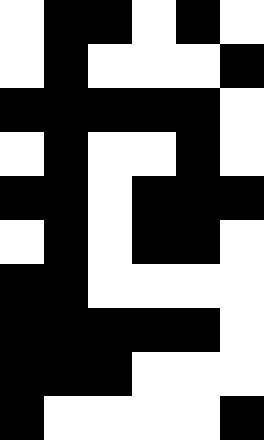[["white", "black", "black", "white", "black", "white"], ["white", "black", "white", "white", "white", "black"], ["black", "black", "black", "black", "black", "white"], ["white", "black", "white", "white", "black", "white"], ["black", "black", "white", "black", "black", "black"], ["white", "black", "white", "black", "black", "white"], ["black", "black", "white", "white", "white", "white"], ["black", "black", "black", "black", "black", "white"], ["black", "black", "black", "white", "white", "white"], ["black", "white", "white", "white", "white", "black"]]